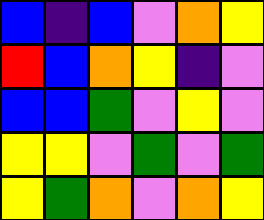[["blue", "indigo", "blue", "violet", "orange", "yellow"], ["red", "blue", "orange", "yellow", "indigo", "violet"], ["blue", "blue", "green", "violet", "yellow", "violet"], ["yellow", "yellow", "violet", "green", "violet", "green"], ["yellow", "green", "orange", "violet", "orange", "yellow"]]